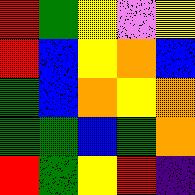[["red", "green", "yellow", "violet", "yellow"], ["red", "blue", "yellow", "orange", "blue"], ["green", "blue", "orange", "yellow", "orange"], ["green", "green", "blue", "green", "orange"], ["red", "green", "yellow", "red", "indigo"]]